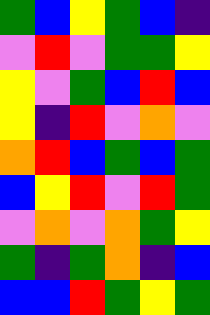[["green", "blue", "yellow", "green", "blue", "indigo"], ["violet", "red", "violet", "green", "green", "yellow"], ["yellow", "violet", "green", "blue", "red", "blue"], ["yellow", "indigo", "red", "violet", "orange", "violet"], ["orange", "red", "blue", "green", "blue", "green"], ["blue", "yellow", "red", "violet", "red", "green"], ["violet", "orange", "violet", "orange", "green", "yellow"], ["green", "indigo", "green", "orange", "indigo", "blue"], ["blue", "blue", "red", "green", "yellow", "green"]]